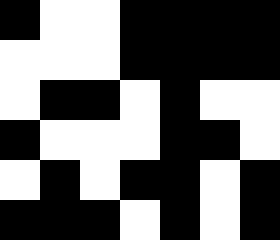[["black", "white", "white", "black", "black", "black", "black"], ["white", "white", "white", "black", "black", "black", "black"], ["white", "black", "black", "white", "black", "white", "white"], ["black", "white", "white", "white", "black", "black", "white"], ["white", "black", "white", "black", "black", "white", "black"], ["black", "black", "black", "white", "black", "white", "black"]]